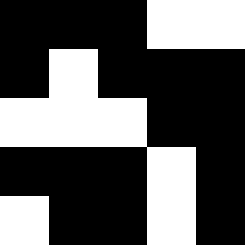[["black", "black", "black", "white", "white"], ["black", "white", "black", "black", "black"], ["white", "white", "white", "black", "black"], ["black", "black", "black", "white", "black"], ["white", "black", "black", "white", "black"]]